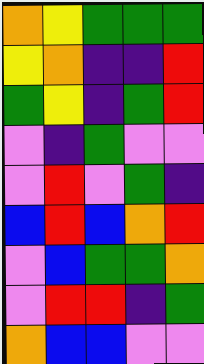[["orange", "yellow", "green", "green", "green"], ["yellow", "orange", "indigo", "indigo", "red"], ["green", "yellow", "indigo", "green", "red"], ["violet", "indigo", "green", "violet", "violet"], ["violet", "red", "violet", "green", "indigo"], ["blue", "red", "blue", "orange", "red"], ["violet", "blue", "green", "green", "orange"], ["violet", "red", "red", "indigo", "green"], ["orange", "blue", "blue", "violet", "violet"]]